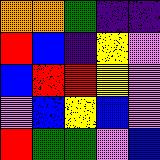[["orange", "orange", "green", "indigo", "indigo"], ["red", "blue", "indigo", "yellow", "violet"], ["blue", "red", "red", "yellow", "violet"], ["violet", "blue", "yellow", "blue", "violet"], ["red", "green", "green", "violet", "blue"]]